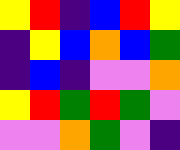[["yellow", "red", "indigo", "blue", "red", "yellow"], ["indigo", "yellow", "blue", "orange", "blue", "green"], ["indigo", "blue", "indigo", "violet", "violet", "orange"], ["yellow", "red", "green", "red", "green", "violet"], ["violet", "violet", "orange", "green", "violet", "indigo"]]